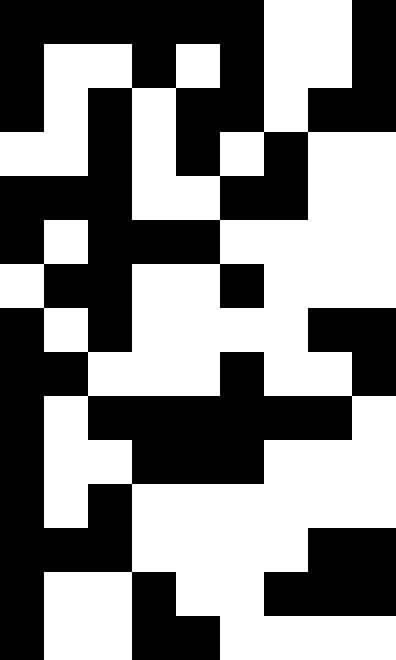[["black", "black", "black", "black", "black", "black", "white", "white", "black"], ["black", "white", "white", "black", "white", "black", "white", "white", "black"], ["black", "white", "black", "white", "black", "black", "white", "black", "black"], ["white", "white", "black", "white", "black", "white", "black", "white", "white"], ["black", "black", "black", "white", "white", "black", "black", "white", "white"], ["black", "white", "black", "black", "black", "white", "white", "white", "white"], ["white", "black", "black", "white", "white", "black", "white", "white", "white"], ["black", "white", "black", "white", "white", "white", "white", "black", "black"], ["black", "black", "white", "white", "white", "black", "white", "white", "black"], ["black", "white", "black", "black", "black", "black", "black", "black", "white"], ["black", "white", "white", "black", "black", "black", "white", "white", "white"], ["black", "white", "black", "white", "white", "white", "white", "white", "white"], ["black", "black", "black", "white", "white", "white", "white", "black", "black"], ["black", "white", "white", "black", "white", "white", "black", "black", "black"], ["black", "white", "white", "black", "black", "white", "white", "white", "white"]]